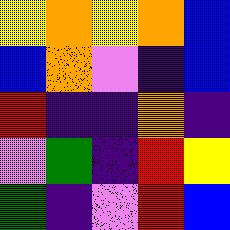[["yellow", "orange", "yellow", "orange", "blue"], ["blue", "orange", "violet", "indigo", "blue"], ["red", "indigo", "indigo", "orange", "indigo"], ["violet", "green", "indigo", "red", "yellow"], ["green", "indigo", "violet", "red", "blue"]]